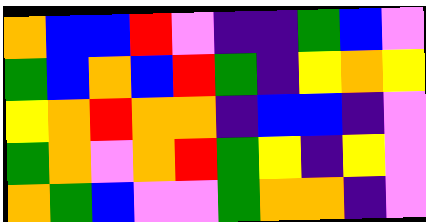[["orange", "blue", "blue", "red", "violet", "indigo", "indigo", "green", "blue", "violet"], ["green", "blue", "orange", "blue", "red", "green", "indigo", "yellow", "orange", "yellow"], ["yellow", "orange", "red", "orange", "orange", "indigo", "blue", "blue", "indigo", "violet"], ["green", "orange", "violet", "orange", "red", "green", "yellow", "indigo", "yellow", "violet"], ["orange", "green", "blue", "violet", "violet", "green", "orange", "orange", "indigo", "violet"]]